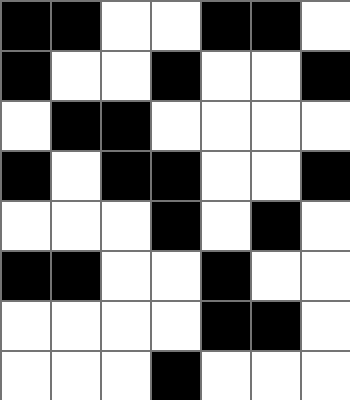[["black", "black", "white", "white", "black", "black", "white"], ["black", "white", "white", "black", "white", "white", "black"], ["white", "black", "black", "white", "white", "white", "white"], ["black", "white", "black", "black", "white", "white", "black"], ["white", "white", "white", "black", "white", "black", "white"], ["black", "black", "white", "white", "black", "white", "white"], ["white", "white", "white", "white", "black", "black", "white"], ["white", "white", "white", "black", "white", "white", "white"]]